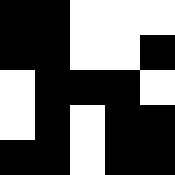[["black", "black", "white", "white", "white"], ["black", "black", "white", "white", "black"], ["white", "black", "black", "black", "white"], ["white", "black", "white", "black", "black"], ["black", "black", "white", "black", "black"]]